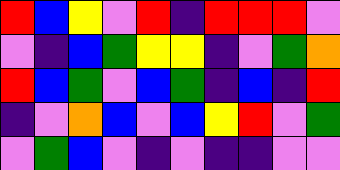[["red", "blue", "yellow", "violet", "red", "indigo", "red", "red", "red", "violet"], ["violet", "indigo", "blue", "green", "yellow", "yellow", "indigo", "violet", "green", "orange"], ["red", "blue", "green", "violet", "blue", "green", "indigo", "blue", "indigo", "red"], ["indigo", "violet", "orange", "blue", "violet", "blue", "yellow", "red", "violet", "green"], ["violet", "green", "blue", "violet", "indigo", "violet", "indigo", "indigo", "violet", "violet"]]